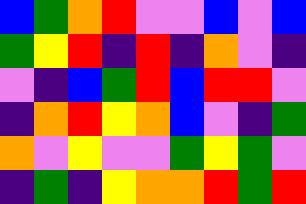[["blue", "green", "orange", "red", "violet", "violet", "blue", "violet", "blue"], ["green", "yellow", "red", "indigo", "red", "indigo", "orange", "violet", "indigo"], ["violet", "indigo", "blue", "green", "red", "blue", "red", "red", "violet"], ["indigo", "orange", "red", "yellow", "orange", "blue", "violet", "indigo", "green"], ["orange", "violet", "yellow", "violet", "violet", "green", "yellow", "green", "violet"], ["indigo", "green", "indigo", "yellow", "orange", "orange", "red", "green", "red"]]